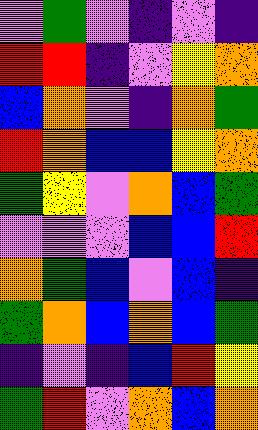[["violet", "green", "violet", "indigo", "violet", "indigo"], ["red", "red", "indigo", "violet", "yellow", "orange"], ["blue", "orange", "violet", "indigo", "orange", "green"], ["red", "orange", "blue", "blue", "yellow", "orange"], ["green", "yellow", "violet", "orange", "blue", "green"], ["violet", "violet", "violet", "blue", "blue", "red"], ["orange", "green", "blue", "violet", "blue", "indigo"], ["green", "orange", "blue", "orange", "blue", "green"], ["indigo", "violet", "indigo", "blue", "red", "yellow"], ["green", "red", "violet", "orange", "blue", "orange"]]